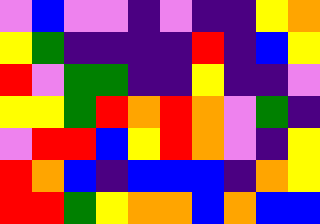[["violet", "blue", "violet", "violet", "indigo", "violet", "indigo", "indigo", "yellow", "orange"], ["yellow", "green", "indigo", "indigo", "indigo", "indigo", "red", "indigo", "blue", "yellow"], ["red", "violet", "green", "green", "indigo", "indigo", "yellow", "indigo", "indigo", "violet"], ["yellow", "yellow", "green", "red", "orange", "red", "orange", "violet", "green", "indigo"], ["violet", "red", "red", "blue", "yellow", "red", "orange", "violet", "indigo", "yellow"], ["red", "orange", "blue", "indigo", "blue", "blue", "blue", "indigo", "orange", "yellow"], ["red", "red", "green", "yellow", "orange", "orange", "blue", "orange", "blue", "blue"]]